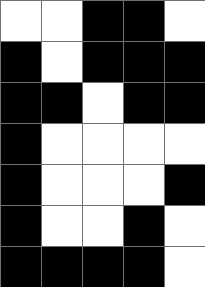[["white", "white", "black", "black", "white"], ["black", "white", "black", "black", "black"], ["black", "black", "white", "black", "black"], ["black", "white", "white", "white", "white"], ["black", "white", "white", "white", "black"], ["black", "white", "white", "black", "white"], ["black", "black", "black", "black", "white"]]